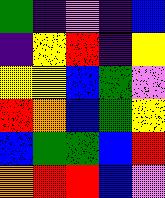[["green", "indigo", "violet", "indigo", "blue"], ["indigo", "yellow", "red", "indigo", "yellow"], ["yellow", "yellow", "blue", "green", "violet"], ["red", "orange", "blue", "green", "yellow"], ["blue", "green", "green", "blue", "red"], ["orange", "red", "red", "blue", "violet"]]